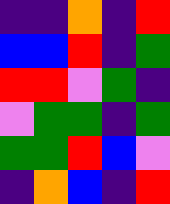[["indigo", "indigo", "orange", "indigo", "red"], ["blue", "blue", "red", "indigo", "green"], ["red", "red", "violet", "green", "indigo"], ["violet", "green", "green", "indigo", "green"], ["green", "green", "red", "blue", "violet"], ["indigo", "orange", "blue", "indigo", "red"]]